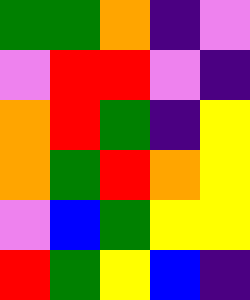[["green", "green", "orange", "indigo", "violet"], ["violet", "red", "red", "violet", "indigo"], ["orange", "red", "green", "indigo", "yellow"], ["orange", "green", "red", "orange", "yellow"], ["violet", "blue", "green", "yellow", "yellow"], ["red", "green", "yellow", "blue", "indigo"]]